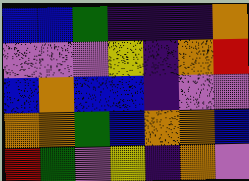[["blue", "blue", "green", "indigo", "indigo", "indigo", "orange"], ["violet", "violet", "violet", "yellow", "indigo", "orange", "red"], ["blue", "orange", "blue", "blue", "indigo", "violet", "violet"], ["orange", "orange", "green", "blue", "orange", "orange", "blue"], ["red", "green", "violet", "yellow", "indigo", "orange", "violet"]]